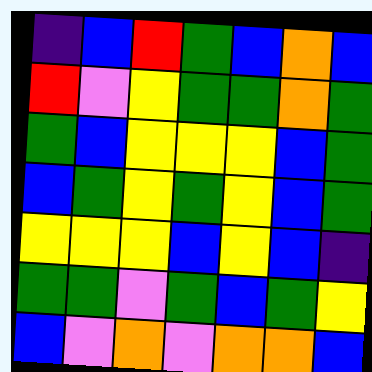[["indigo", "blue", "red", "green", "blue", "orange", "blue"], ["red", "violet", "yellow", "green", "green", "orange", "green"], ["green", "blue", "yellow", "yellow", "yellow", "blue", "green"], ["blue", "green", "yellow", "green", "yellow", "blue", "green"], ["yellow", "yellow", "yellow", "blue", "yellow", "blue", "indigo"], ["green", "green", "violet", "green", "blue", "green", "yellow"], ["blue", "violet", "orange", "violet", "orange", "orange", "blue"]]